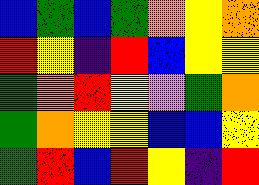[["blue", "green", "blue", "green", "orange", "yellow", "orange"], ["red", "yellow", "indigo", "red", "blue", "yellow", "yellow"], ["green", "orange", "red", "yellow", "violet", "green", "orange"], ["green", "orange", "yellow", "yellow", "blue", "blue", "yellow"], ["green", "red", "blue", "red", "yellow", "indigo", "red"]]